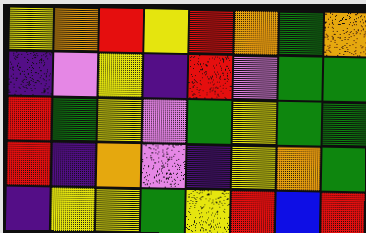[["yellow", "orange", "red", "yellow", "red", "orange", "green", "orange"], ["indigo", "violet", "yellow", "indigo", "red", "violet", "green", "green"], ["red", "green", "yellow", "violet", "green", "yellow", "green", "green"], ["red", "indigo", "orange", "violet", "indigo", "yellow", "orange", "green"], ["indigo", "yellow", "yellow", "green", "yellow", "red", "blue", "red"]]